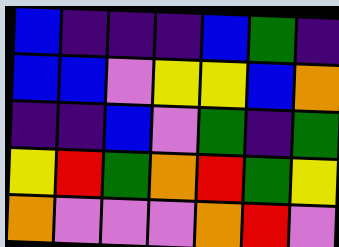[["blue", "indigo", "indigo", "indigo", "blue", "green", "indigo"], ["blue", "blue", "violet", "yellow", "yellow", "blue", "orange"], ["indigo", "indigo", "blue", "violet", "green", "indigo", "green"], ["yellow", "red", "green", "orange", "red", "green", "yellow"], ["orange", "violet", "violet", "violet", "orange", "red", "violet"]]